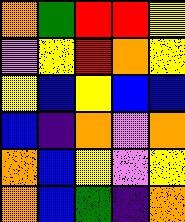[["orange", "green", "red", "red", "yellow"], ["violet", "yellow", "red", "orange", "yellow"], ["yellow", "blue", "yellow", "blue", "blue"], ["blue", "indigo", "orange", "violet", "orange"], ["orange", "blue", "yellow", "violet", "yellow"], ["orange", "blue", "green", "indigo", "orange"]]